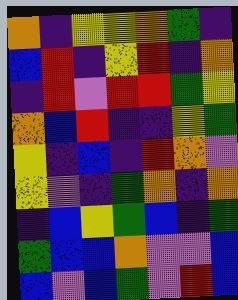[["orange", "indigo", "yellow", "yellow", "orange", "green", "indigo"], ["blue", "red", "indigo", "yellow", "red", "indigo", "orange"], ["indigo", "red", "violet", "red", "red", "green", "yellow"], ["orange", "blue", "red", "indigo", "indigo", "yellow", "green"], ["yellow", "indigo", "blue", "indigo", "red", "orange", "violet"], ["yellow", "violet", "indigo", "green", "orange", "indigo", "orange"], ["indigo", "blue", "yellow", "green", "blue", "indigo", "green"], ["green", "blue", "blue", "orange", "violet", "violet", "blue"], ["blue", "violet", "blue", "green", "violet", "red", "blue"]]